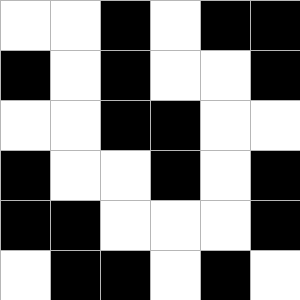[["white", "white", "black", "white", "black", "black"], ["black", "white", "black", "white", "white", "black"], ["white", "white", "black", "black", "white", "white"], ["black", "white", "white", "black", "white", "black"], ["black", "black", "white", "white", "white", "black"], ["white", "black", "black", "white", "black", "white"]]